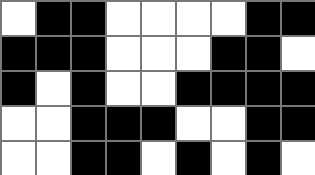[["white", "black", "black", "white", "white", "white", "white", "black", "black"], ["black", "black", "black", "white", "white", "white", "black", "black", "white"], ["black", "white", "black", "white", "white", "black", "black", "black", "black"], ["white", "white", "black", "black", "black", "white", "white", "black", "black"], ["white", "white", "black", "black", "white", "black", "white", "black", "white"]]